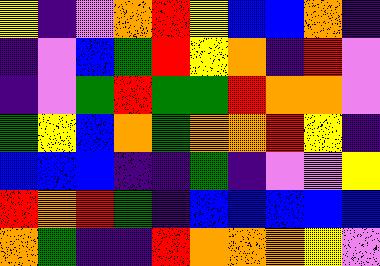[["yellow", "indigo", "violet", "orange", "red", "yellow", "blue", "blue", "orange", "indigo"], ["indigo", "violet", "blue", "green", "red", "yellow", "orange", "indigo", "red", "violet"], ["indigo", "violet", "green", "red", "green", "green", "red", "orange", "orange", "violet"], ["green", "yellow", "blue", "orange", "green", "orange", "orange", "red", "yellow", "indigo"], ["blue", "blue", "blue", "indigo", "indigo", "green", "indigo", "violet", "violet", "yellow"], ["red", "orange", "red", "green", "indigo", "blue", "blue", "blue", "blue", "blue"], ["orange", "green", "indigo", "indigo", "red", "orange", "orange", "orange", "yellow", "violet"]]